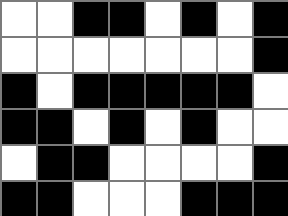[["white", "white", "black", "black", "white", "black", "white", "black"], ["white", "white", "white", "white", "white", "white", "white", "black"], ["black", "white", "black", "black", "black", "black", "black", "white"], ["black", "black", "white", "black", "white", "black", "white", "white"], ["white", "black", "black", "white", "white", "white", "white", "black"], ["black", "black", "white", "white", "white", "black", "black", "black"]]